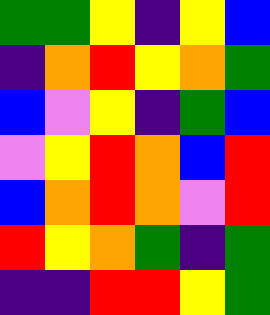[["green", "green", "yellow", "indigo", "yellow", "blue"], ["indigo", "orange", "red", "yellow", "orange", "green"], ["blue", "violet", "yellow", "indigo", "green", "blue"], ["violet", "yellow", "red", "orange", "blue", "red"], ["blue", "orange", "red", "orange", "violet", "red"], ["red", "yellow", "orange", "green", "indigo", "green"], ["indigo", "indigo", "red", "red", "yellow", "green"]]